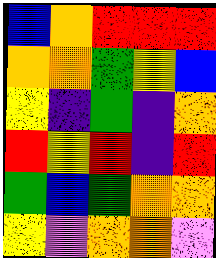[["blue", "orange", "red", "red", "red"], ["orange", "orange", "green", "yellow", "blue"], ["yellow", "indigo", "green", "indigo", "orange"], ["red", "yellow", "red", "indigo", "red"], ["green", "blue", "green", "orange", "orange"], ["yellow", "violet", "orange", "orange", "violet"]]